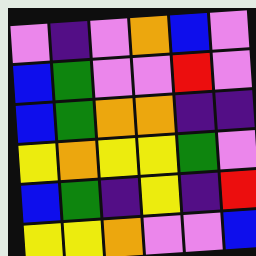[["violet", "indigo", "violet", "orange", "blue", "violet"], ["blue", "green", "violet", "violet", "red", "violet"], ["blue", "green", "orange", "orange", "indigo", "indigo"], ["yellow", "orange", "yellow", "yellow", "green", "violet"], ["blue", "green", "indigo", "yellow", "indigo", "red"], ["yellow", "yellow", "orange", "violet", "violet", "blue"]]